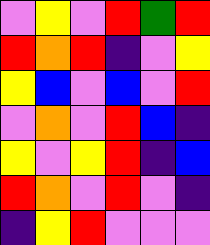[["violet", "yellow", "violet", "red", "green", "red"], ["red", "orange", "red", "indigo", "violet", "yellow"], ["yellow", "blue", "violet", "blue", "violet", "red"], ["violet", "orange", "violet", "red", "blue", "indigo"], ["yellow", "violet", "yellow", "red", "indigo", "blue"], ["red", "orange", "violet", "red", "violet", "indigo"], ["indigo", "yellow", "red", "violet", "violet", "violet"]]